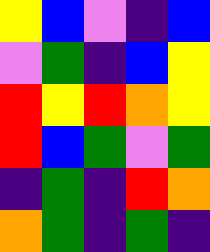[["yellow", "blue", "violet", "indigo", "blue"], ["violet", "green", "indigo", "blue", "yellow"], ["red", "yellow", "red", "orange", "yellow"], ["red", "blue", "green", "violet", "green"], ["indigo", "green", "indigo", "red", "orange"], ["orange", "green", "indigo", "green", "indigo"]]